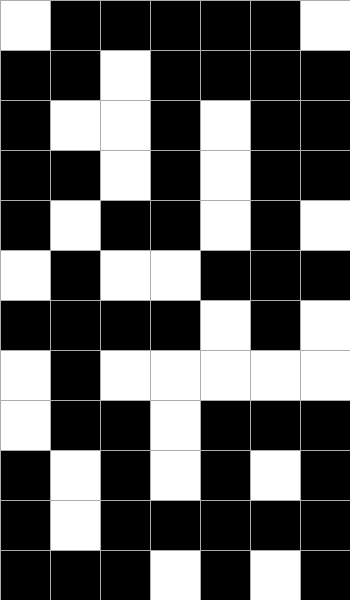[["white", "black", "black", "black", "black", "black", "white"], ["black", "black", "white", "black", "black", "black", "black"], ["black", "white", "white", "black", "white", "black", "black"], ["black", "black", "white", "black", "white", "black", "black"], ["black", "white", "black", "black", "white", "black", "white"], ["white", "black", "white", "white", "black", "black", "black"], ["black", "black", "black", "black", "white", "black", "white"], ["white", "black", "white", "white", "white", "white", "white"], ["white", "black", "black", "white", "black", "black", "black"], ["black", "white", "black", "white", "black", "white", "black"], ["black", "white", "black", "black", "black", "black", "black"], ["black", "black", "black", "white", "black", "white", "black"]]